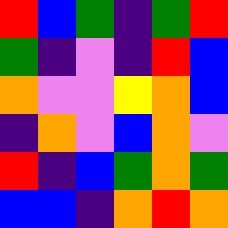[["red", "blue", "green", "indigo", "green", "red"], ["green", "indigo", "violet", "indigo", "red", "blue"], ["orange", "violet", "violet", "yellow", "orange", "blue"], ["indigo", "orange", "violet", "blue", "orange", "violet"], ["red", "indigo", "blue", "green", "orange", "green"], ["blue", "blue", "indigo", "orange", "red", "orange"]]